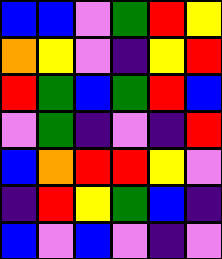[["blue", "blue", "violet", "green", "red", "yellow"], ["orange", "yellow", "violet", "indigo", "yellow", "red"], ["red", "green", "blue", "green", "red", "blue"], ["violet", "green", "indigo", "violet", "indigo", "red"], ["blue", "orange", "red", "red", "yellow", "violet"], ["indigo", "red", "yellow", "green", "blue", "indigo"], ["blue", "violet", "blue", "violet", "indigo", "violet"]]